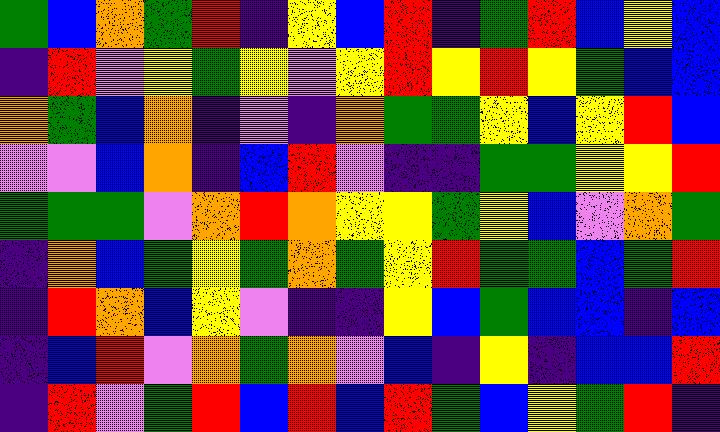[["green", "blue", "orange", "green", "red", "indigo", "yellow", "blue", "red", "indigo", "green", "red", "blue", "yellow", "blue"], ["indigo", "red", "violet", "yellow", "green", "yellow", "violet", "yellow", "red", "yellow", "red", "yellow", "green", "blue", "blue"], ["orange", "green", "blue", "orange", "indigo", "violet", "indigo", "orange", "green", "green", "yellow", "blue", "yellow", "red", "blue"], ["violet", "violet", "blue", "orange", "indigo", "blue", "red", "violet", "indigo", "indigo", "green", "green", "yellow", "yellow", "red"], ["green", "green", "green", "violet", "orange", "red", "orange", "yellow", "yellow", "green", "yellow", "blue", "violet", "orange", "green"], ["indigo", "orange", "blue", "green", "yellow", "green", "orange", "green", "yellow", "red", "green", "green", "blue", "green", "red"], ["indigo", "red", "orange", "blue", "yellow", "violet", "indigo", "indigo", "yellow", "blue", "green", "blue", "blue", "indigo", "blue"], ["indigo", "blue", "red", "violet", "orange", "green", "orange", "violet", "blue", "indigo", "yellow", "indigo", "blue", "blue", "red"], ["indigo", "red", "violet", "green", "red", "blue", "red", "blue", "red", "green", "blue", "yellow", "green", "red", "indigo"]]